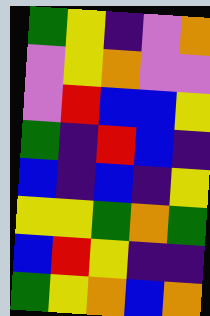[["green", "yellow", "indigo", "violet", "orange"], ["violet", "yellow", "orange", "violet", "violet"], ["violet", "red", "blue", "blue", "yellow"], ["green", "indigo", "red", "blue", "indigo"], ["blue", "indigo", "blue", "indigo", "yellow"], ["yellow", "yellow", "green", "orange", "green"], ["blue", "red", "yellow", "indigo", "indigo"], ["green", "yellow", "orange", "blue", "orange"]]